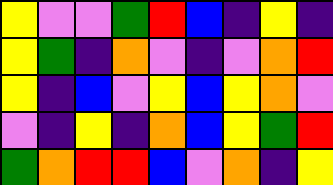[["yellow", "violet", "violet", "green", "red", "blue", "indigo", "yellow", "indigo"], ["yellow", "green", "indigo", "orange", "violet", "indigo", "violet", "orange", "red"], ["yellow", "indigo", "blue", "violet", "yellow", "blue", "yellow", "orange", "violet"], ["violet", "indigo", "yellow", "indigo", "orange", "blue", "yellow", "green", "red"], ["green", "orange", "red", "red", "blue", "violet", "orange", "indigo", "yellow"]]